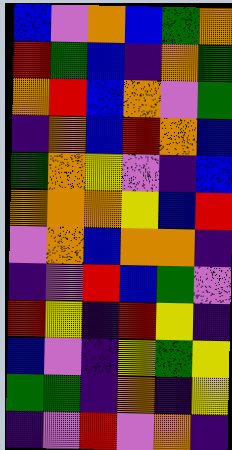[["blue", "violet", "orange", "blue", "green", "orange"], ["red", "green", "blue", "indigo", "orange", "green"], ["orange", "red", "blue", "orange", "violet", "green"], ["indigo", "orange", "blue", "red", "orange", "blue"], ["green", "orange", "yellow", "violet", "indigo", "blue"], ["orange", "orange", "orange", "yellow", "blue", "red"], ["violet", "orange", "blue", "orange", "orange", "indigo"], ["indigo", "violet", "red", "blue", "green", "violet"], ["red", "yellow", "indigo", "red", "yellow", "indigo"], ["blue", "violet", "indigo", "yellow", "green", "yellow"], ["green", "green", "indigo", "orange", "indigo", "yellow"], ["indigo", "violet", "red", "violet", "orange", "indigo"]]